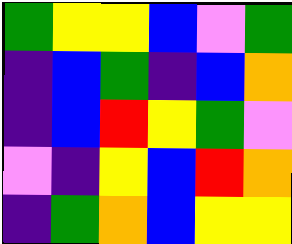[["green", "yellow", "yellow", "blue", "violet", "green"], ["indigo", "blue", "green", "indigo", "blue", "orange"], ["indigo", "blue", "red", "yellow", "green", "violet"], ["violet", "indigo", "yellow", "blue", "red", "orange"], ["indigo", "green", "orange", "blue", "yellow", "yellow"]]